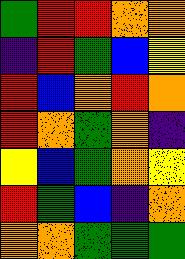[["green", "red", "red", "orange", "orange"], ["indigo", "red", "green", "blue", "yellow"], ["red", "blue", "orange", "red", "orange"], ["red", "orange", "green", "orange", "indigo"], ["yellow", "blue", "green", "orange", "yellow"], ["red", "green", "blue", "indigo", "orange"], ["orange", "orange", "green", "green", "green"]]